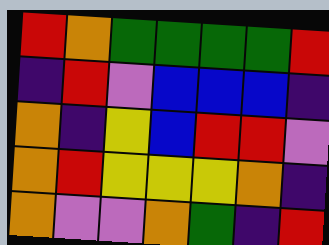[["red", "orange", "green", "green", "green", "green", "red"], ["indigo", "red", "violet", "blue", "blue", "blue", "indigo"], ["orange", "indigo", "yellow", "blue", "red", "red", "violet"], ["orange", "red", "yellow", "yellow", "yellow", "orange", "indigo"], ["orange", "violet", "violet", "orange", "green", "indigo", "red"]]